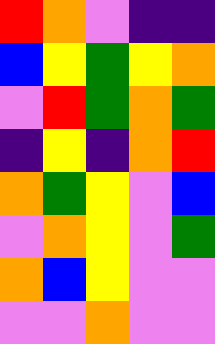[["red", "orange", "violet", "indigo", "indigo"], ["blue", "yellow", "green", "yellow", "orange"], ["violet", "red", "green", "orange", "green"], ["indigo", "yellow", "indigo", "orange", "red"], ["orange", "green", "yellow", "violet", "blue"], ["violet", "orange", "yellow", "violet", "green"], ["orange", "blue", "yellow", "violet", "violet"], ["violet", "violet", "orange", "violet", "violet"]]